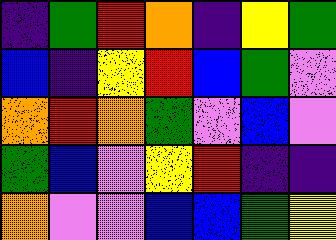[["indigo", "green", "red", "orange", "indigo", "yellow", "green"], ["blue", "indigo", "yellow", "red", "blue", "green", "violet"], ["orange", "red", "orange", "green", "violet", "blue", "violet"], ["green", "blue", "violet", "yellow", "red", "indigo", "indigo"], ["orange", "violet", "violet", "blue", "blue", "green", "yellow"]]